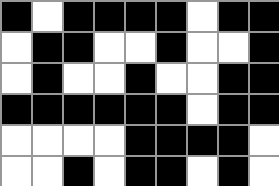[["black", "white", "black", "black", "black", "black", "white", "black", "black"], ["white", "black", "black", "white", "white", "black", "white", "white", "black"], ["white", "black", "white", "white", "black", "white", "white", "black", "black"], ["black", "black", "black", "black", "black", "black", "white", "black", "black"], ["white", "white", "white", "white", "black", "black", "black", "black", "white"], ["white", "white", "black", "white", "black", "black", "white", "black", "white"]]